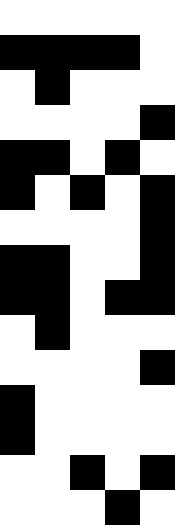[["white", "white", "white", "white", "white"], ["black", "black", "black", "black", "white"], ["white", "black", "white", "white", "white"], ["white", "white", "white", "white", "black"], ["black", "black", "white", "black", "white"], ["black", "white", "black", "white", "black"], ["white", "white", "white", "white", "black"], ["black", "black", "white", "white", "black"], ["black", "black", "white", "black", "black"], ["white", "black", "white", "white", "white"], ["white", "white", "white", "white", "black"], ["black", "white", "white", "white", "white"], ["black", "white", "white", "white", "white"], ["white", "white", "black", "white", "black"], ["white", "white", "white", "black", "white"]]